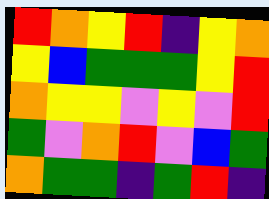[["red", "orange", "yellow", "red", "indigo", "yellow", "orange"], ["yellow", "blue", "green", "green", "green", "yellow", "red"], ["orange", "yellow", "yellow", "violet", "yellow", "violet", "red"], ["green", "violet", "orange", "red", "violet", "blue", "green"], ["orange", "green", "green", "indigo", "green", "red", "indigo"]]